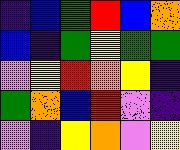[["indigo", "blue", "green", "red", "blue", "orange"], ["blue", "indigo", "green", "yellow", "green", "green"], ["violet", "yellow", "red", "orange", "yellow", "indigo"], ["green", "orange", "blue", "red", "violet", "indigo"], ["violet", "indigo", "yellow", "orange", "violet", "yellow"]]